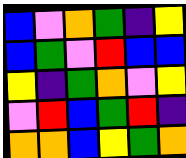[["blue", "violet", "orange", "green", "indigo", "yellow"], ["blue", "green", "violet", "red", "blue", "blue"], ["yellow", "indigo", "green", "orange", "violet", "yellow"], ["violet", "red", "blue", "green", "red", "indigo"], ["orange", "orange", "blue", "yellow", "green", "orange"]]